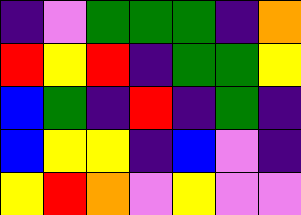[["indigo", "violet", "green", "green", "green", "indigo", "orange"], ["red", "yellow", "red", "indigo", "green", "green", "yellow"], ["blue", "green", "indigo", "red", "indigo", "green", "indigo"], ["blue", "yellow", "yellow", "indigo", "blue", "violet", "indigo"], ["yellow", "red", "orange", "violet", "yellow", "violet", "violet"]]